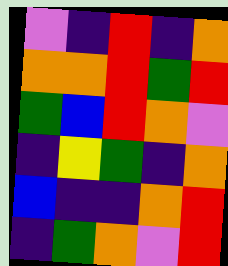[["violet", "indigo", "red", "indigo", "orange"], ["orange", "orange", "red", "green", "red"], ["green", "blue", "red", "orange", "violet"], ["indigo", "yellow", "green", "indigo", "orange"], ["blue", "indigo", "indigo", "orange", "red"], ["indigo", "green", "orange", "violet", "red"]]